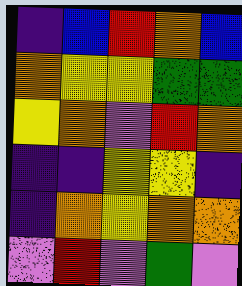[["indigo", "blue", "red", "orange", "blue"], ["orange", "yellow", "yellow", "green", "green"], ["yellow", "orange", "violet", "red", "orange"], ["indigo", "indigo", "yellow", "yellow", "indigo"], ["indigo", "orange", "yellow", "orange", "orange"], ["violet", "red", "violet", "green", "violet"]]